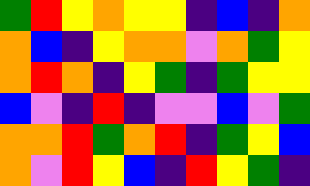[["green", "red", "yellow", "orange", "yellow", "yellow", "indigo", "blue", "indigo", "orange"], ["orange", "blue", "indigo", "yellow", "orange", "orange", "violet", "orange", "green", "yellow"], ["orange", "red", "orange", "indigo", "yellow", "green", "indigo", "green", "yellow", "yellow"], ["blue", "violet", "indigo", "red", "indigo", "violet", "violet", "blue", "violet", "green"], ["orange", "orange", "red", "green", "orange", "red", "indigo", "green", "yellow", "blue"], ["orange", "violet", "red", "yellow", "blue", "indigo", "red", "yellow", "green", "indigo"]]